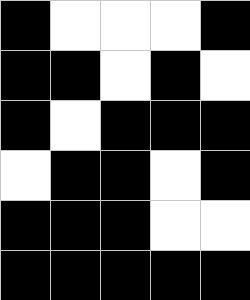[["black", "white", "white", "white", "black"], ["black", "black", "white", "black", "white"], ["black", "white", "black", "black", "black"], ["white", "black", "black", "white", "black"], ["black", "black", "black", "white", "white"], ["black", "black", "black", "black", "black"]]